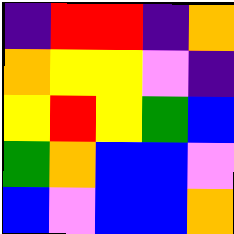[["indigo", "red", "red", "indigo", "orange"], ["orange", "yellow", "yellow", "violet", "indigo"], ["yellow", "red", "yellow", "green", "blue"], ["green", "orange", "blue", "blue", "violet"], ["blue", "violet", "blue", "blue", "orange"]]